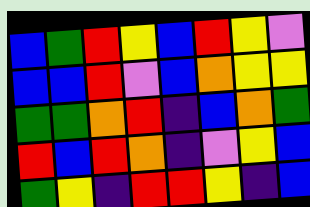[["blue", "green", "red", "yellow", "blue", "red", "yellow", "violet"], ["blue", "blue", "red", "violet", "blue", "orange", "yellow", "yellow"], ["green", "green", "orange", "red", "indigo", "blue", "orange", "green"], ["red", "blue", "red", "orange", "indigo", "violet", "yellow", "blue"], ["green", "yellow", "indigo", "red", "red", "yellow", "indigo", "blue"]]